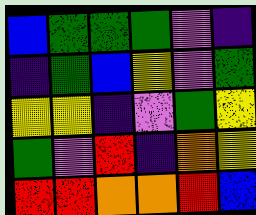[["blue", "green", "green", "green", "violet", "indigo"], ["indigo", "green", "blue", "yellow", "violet", "green"], ["yellow", "yellow", "indigo", "violet", "green", "yellow"], ["green", "violet", "red", "indigo", "orange", "yellow"], ["red", "red", "orange", "orange", "red", "blue"]]